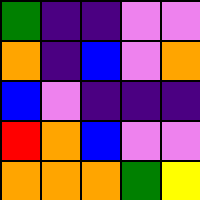[["green", "indigo", "indigo", "violet", "violet"], ["orange", "indigo", "blue", "violet", "orange"], ["blue", "violet", "indigo", "indigo", "indigo"], ["red", "orange", "blue", "violet", "violet"], ["orange", "orange", "orange", "green", "yellow"]]